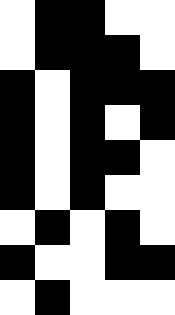[["white", "black", "black", "white", "white"], ["white", "black", "black", "black", "white"], ["black", "white", "black", "black", "black"], ["black", "white", "black", "white", "black"], ["black", "white", "black", "black", "white"], ["black", "white", "black", "white", "white"], ["white", "black", "white", "black", "white"], ["black", "white", "white", "black", "black"], ["white", "black", "white", "white", "white"]]